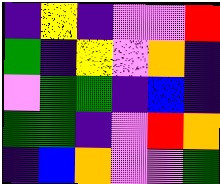[["indigo", "yellow", "indigo", "violet", "violet", "red"], ["green", "indigo", "yellow", "violet", "orange", "indigo"], ["violet", "green", "green", "indigo", "blue", "indigo"], ["green", "green", "indigo", "violet", "red", "orange"], ["indigo", "blue", "orange", "violet", "violet", "green"]]